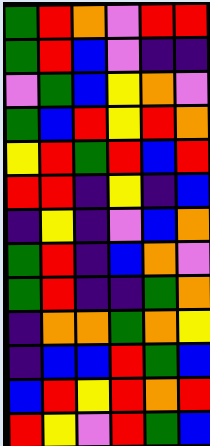[["green", "red", "orange", "violet", "red", "red"], ["green", "red", "blue", "violet", "indigo", "indigo"], ["violet", "green", "blue", "yellow", "orange", "violet"], ["green", "blue", "red", "yellow", "red", "orange"], ["yellow", "red", "green", "red", "blue", "red"], ["red", "red", "indigo", "yellow", "indigo", "blue"], ["indigo", "yellow", "indigo", "violet", "blue", "orange"], ["green", "red", "indigo", "blue", "orange", "violet"], ["green", "red", "indigo", "indigo", "green", "orange"], ["indigo", "orange", "orange", "green", "orange", "yellow"], ["indigo", "blue", "blue", "red", "green", "blue"], ["blue", "red", "yellow", "red", "orange", "red"], ["red", "yellow", "violet", "red", "green", "blue"]]